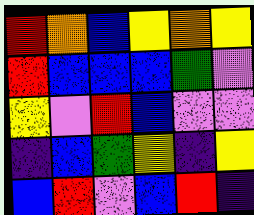[["red", "orange", "blue", "yellow", "orange", "yellow"], ["red", "blue", "blue", "blue", "green", "violet"], ["yellow", "violet", "red", "blue", "violet", "violet"], ["indigo", "blue", "green", "yellow", "indigo", "yellow"], ["blue", "red", "violet", "blue", "red", "indigo"]]